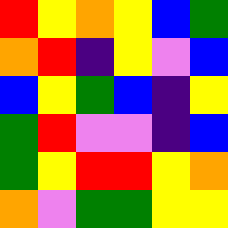[["red", "yellow", "orange", "yellow", "blue", "green"], ["orange", "red", "indigo", "yellow", "violet", "blue"], ["blue", "yellow", "green", "blue", "indigo", "yellow"], ["green", "red", "violet", "violet", "indigo", "blue"], ["green", "yellow", "red", "red", "yellow", "orange"], ["orange", "violet", "green", "green", "yellow", "yellow"]]